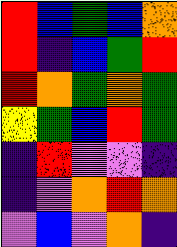[["red", "blue", "green", "blue", "orange"], ["red", "indigo", "blue", "green", "red"], ["red", "orange", "green", "orange", "green"], ["yellow", "green", "blue", "red", "green"], ["indigo", "red", "violet", "violet", "indigo"], ["indigo", "violet", "orange", "red", "orange"], ["violet", "blue", "violet", "orange", "indigo"]]